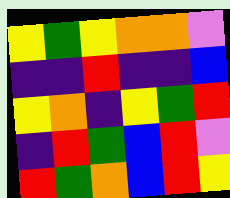[["yellow", "green", "yellow", "orange", "orange", "violet"], ["indigo", "indigo", "red", "indigo", "indigo", "blue"], ["yellow", "orange", "indigo", "yellow", "green", "red"], ["indigo", "red", "green", "blue", "red", "violet"], ["red", "green", "orange", "blue", "red", "yellow"]]